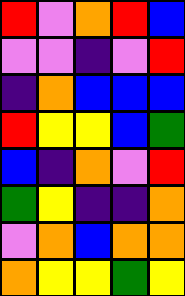[["red", "violet", "orange", "red", "blue"], ["violet", "violet", "indigo", "violet", "red"], ["indigo", "orange", "blue", "blue", "blue"], ["red", "yellow", "yellow", "blue", "green"], ["blue", "indigo", "orange", "violet", "red"], ["green", "yellow", "indigo", "indigo", "orange"], ["violet", "orange", "blue", "orange", "orange"], ["orange", "yellow", "yellow", "green", "yellow"]]